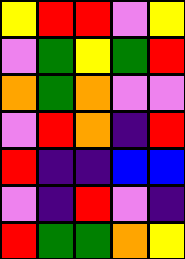[["yellow", "red", "red", "violet", "yellow"], ["violet", "green", "yellow", "green", "red"], ["orange", "green", "orange", "violet", "violet"], ["violet", "red", "orange", "indigo", "red"], ["red", "indigo", "indigo", "blue", "blue"], ["violet", "indigo", "red", "violet", "indigo"], ["red", "green", "green", "orange", "yellow"]]